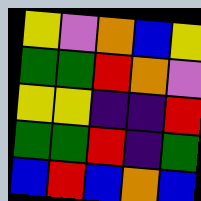[["yellow", "violet", "orange", "blue", "yellow"], ["green", "green", "red", "orange", "violet"], ["yellow", "yellow", "indigo", "indigo", "red"], ["green", "green", "red", "indigo", "green"], ["blue", "red", "blue", "orange", "blue"]]